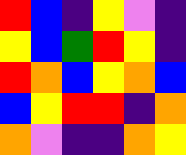[["red", "blue", "indigo", "yellow", "violet", "indigo"], ["yellow", "blue", "green", "red", "yellow", "indigo"], ["red", "orange", "blue", "yellow", "orange", "blue"], ["blue", "yellow", "red", "red", "indigo", "orange"], ["orange", "violet", "indigo", "indigo", "orange", "yellow"]]